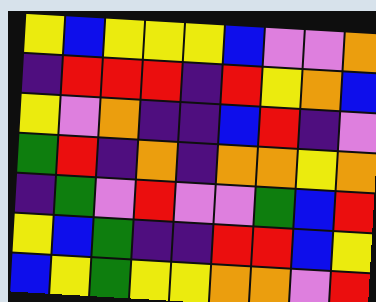[["yellow", "blue", "yellow", "yellow", "yellow", "blue", "violet", "violet", "orange"], ["indigo", "red", "red", "red", "indigo", "red", "yellow", "orange", "blue"], ["yellow", "violet", "orange", "indigo", "indigo", "blue", "red", "indigo", "violet"], ["green", "red", "indigo", "orange", "indigo", "orange", "orange", "yellow", "orange"], ["indigo", "green", "violet", "red", "violet", "violet", "green", "blue", "red"], ["yellow", "blue", "green", "indigo", "indigo", "red", "red", "blue", "yellow"], ["blue", "yellow", "green", "yellow", "yellow", "orange", "orange", "violet", "red"]]